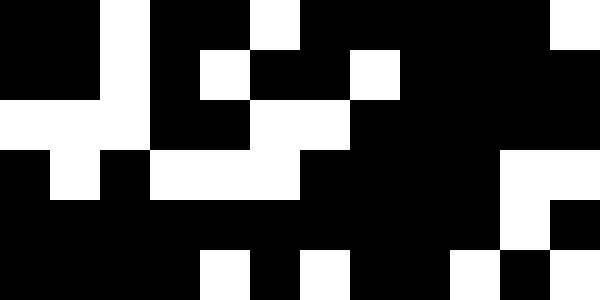[["black", "black", "white", "black", "black", "white", "black", "black", "black", "black", "black", "white"], ["black", "black", "white", "black", "white", "black", "black", "white", "black", "black", "black", "black"], ["white", "white", "white", "black", "black", "white", "white", "black", "black", "black", "black", "black"], ["black", "white", "black", "white", "white", "white", "black", "black", "black", "black", "white", "white"], ["black", "black", "black", "black", "black", "black", "black", "black", "black", "black", "white", "black"], ["black", "black", "black", "black", "white", "black", "white", "black", "black", "white", "black", "white"]]